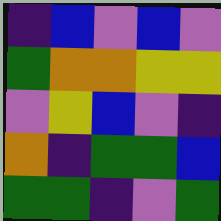[["indigo", "blue", "violet", "blue", "violet"], ["green", "orange", "orange", "yellow", "yellow"], ["violet", "yellow", "blue", "violet", "indigo"], ["orange", "indigo", "green", "green", "blue"], ["green", "green", "indigo", "violet", "green"]]